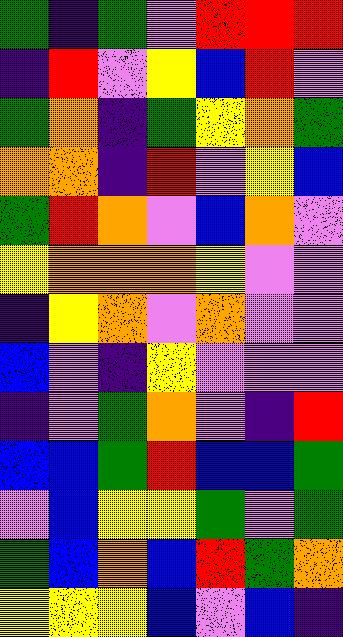[["green", "indigo", "green", "violet", "red", "red", "red"], ["indigo", "red", "violet", "yellow", "blue", "red", "violet"], ["green", "orange", "indigo", "green", "yellow", "orange", "green"], ["orange", "orange", "indigo", "red", "violet", "yellow", "blue"], ["green", "red", "orange", "violet", "blue", "orange", "violet"], ["yellow", "orange", "orange", "orange", "yellow", "violet", "violet"], ["indigo", "yellow", "orange", "violet", "orange", "violet", "violet"], ["blue", "violet", "indigo", "yellow", "violet", "violet", "violet"], ["indigo", "violet", "green", "orange", "violet", "indigo", "red"], ["blue", "blue", "green", "red", "blue", "blue", "green"], ["violet", "blue", "yellow", "yellow", "green", "violet", "green"], ["green", "blue", "orange", "blue", "red", "green", "orange"], ["yellow", "yellow", "yellow", "blue", "violet", "blue", "indigo"]]